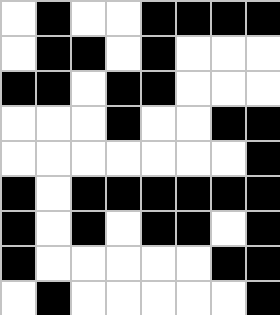[["white", "black", "white", "white", "black", "black", "black", "black"], ["white", "black", "black", "white", "black", "white", "white", "white"], ["black", "black", "white", "black", "black", "white", "white", "white"], ["white", "white", "white", "black", "white", "white", "black", "black"], ["white", "white", "white", "white", "white", "white", "white", "black"], ["black", "white", "black", "black", "black", "black", "black", "black"], ["black", "white", "black", "white", "black", "black", "white", "black"], ["black", "white", "white", "white", "white", "white", "black", "black"], ["white", "black", "white", "white", "white", "white", "white", "black"]]